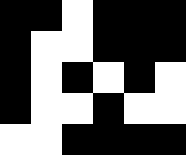[["black", "black", "white", "black", "black", "black"], ["black", "white", "white", "black", "black", "black"], ["black", "white", "black", "white", "black", "white"], ["black", "white", "white", "black", "white", "white"], ["white", "white", "black", "black", "black", "black"]]